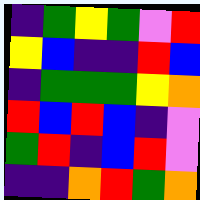[["indigo", "green", "yellow", "green", "violet", "red"], ["yellow", "blue", "indigo", "indigo", "red", "blue"], ["indigo", "green", "green", "green", "yellow", "orange"], ["red", "blue", "red", "blue", "indigo", "violet"], ["green", "red", "indigo", "blue", "red", "violet"], ["indigo", "indigo", "orange", "red", "green", "orange"]]